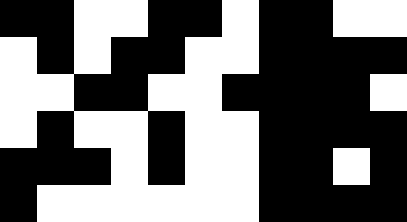[["black", "black", "white", "white", "black", "black", "white", "black", "black", "white", "white"], ["white", "black", "white", "black", "black", "white", "white", "black", "black", "black", "black"], ["white", "white", "black", "black", "white", "white", "black", "black", "black", "black", "white"], ["white", "black", "white", "white", "black", "white", "white", "black", "black", "black", "black"], ["black", "black", "black", "white", "black", "white", "white", "black", "black", "white", "black"], ["black", "white", "white", "white", "white", "white", "white", "black", "black", "black", "black"]]